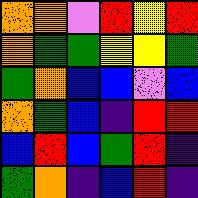[["orange", "orange", "violet", "red", "yellow", "red"], ["orange", "green", "green", "yellow", "yellow", "green"], ["green", "orange", "blue", "blue", "violet", "blue"], ["orange", "green", "blue", "indigo", "red", "red"], ["blue", "red", "blue", "green", "red", "indigo"], ["green", "orange", "indigo", "blue", "red", "indigo"]]